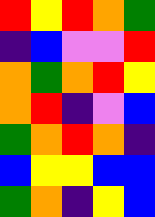[["red", "yellow", "red", "orange", "green"], ["indigo", "blue", "violet", "violet", "red"], ["orange", "green", "orange", "red", "yellow"], ["orange", "red", "indigo", "violet", "blue"], ["green", "orange", "red", "orange", "indigo"], ["blue", "yellow", "yellow", "blue", "blue"], ["green", "orange", "indigo", "yellow", "blue"]]